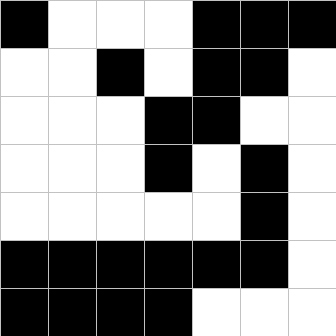[["black", "white", "white", "white", "black", "black", "black"], ["white", "white", "black", "white", "black", "black", "white"], ["white", "white", "white", "black", "black", "white", "white"], ["white", "white", "white", "black", "white", "black", "white"], ["white", "white", "white", "white", "white", "black", "white"], ["black", "black", "black", "black", "black", "black", "white"], ["black", "black", "black", "black", "white", "white", "white"]]